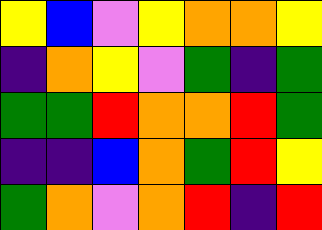[["yellow", "blue", "violet", "yellow", "orange", "orange", "yellow"], ["indigo", "orange", "yellow", "violet", "green", "indigo", "green"], ["green", "green", "red", "orange", "orange", "red", "green"], ["indigo", "indigo", "blue", "orange", "green", "red", "yellow"], ["green", "orange", "violet", "orange", "red", "indigo", "red"]]